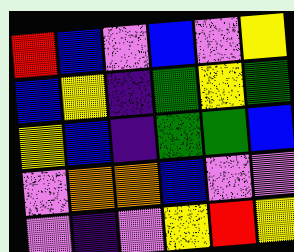[["red", "blue", "violet", "blue", "violet", "yellow"], ["blue", "yellow", "indigo", "green", "yellow", "green"], ["yellow", "blue", "indigo", "green", "green", "blue"], ["violet", "orange", "orange", "blue", "violet", "violet"], ["violet", "indigo", "violet", "yellow", "red", "yellow"]]